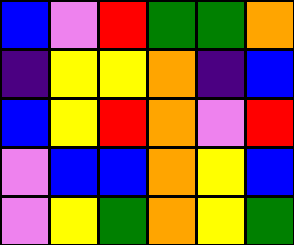[["blue", "violet", "red", "green", "green", "orange"], ["indigo", "yellow", "yellow", "orange", "indigo", "blue"], ["blue", "yellow", "red", "orange", "violet", "red"], ["violet", "blue", "blue", "orange", "yellow", "blue"], ["violet", "yellow", "green", "orange", "yellow", "green"]]